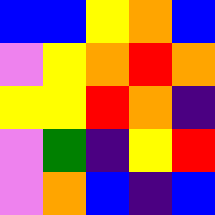[["blue", "blue", "yellow", "orange", "blue"], ["violet", "yellow", "orange", "red", "orange"], ["yellow", "yellow", "red", "orange", "indigo"], ["violet", "green", "indigo", "yellow", "red"], ["violet", "orange", "blue", "indigo", "blue"]]